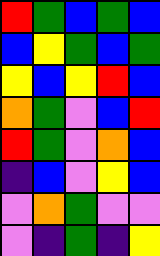[["red", "green", "blue", "green", "blue"], ["blue", "yellow", "green", "blue", "green"], ["yellow", "blue", "yellow", "red", "blue"], ["orange", "green", "violet", "blue", "red"], ["red", "green", "violet", "orange", "blue"], ["indigo", "blue", "violet", "yellow", "blue"], ["violet", "orange", "green", "violet", "violet"], ["violet", "indigo", "green", "indigo", "yellow"]]